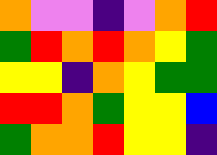[["orange", "violet", "violet", "indigo", "violet", "orange", "red"], ["green", "red", "orange", "red", "orange", "yellow", "green"], ["yellow", "yellow", "indigo", "orange", "yellow", "green", "green"], ["red", "red", "orange", "green", "yellow", "yellow", "blue"], ["green", "orange", "orange", "red", "yellow", "yellow", "indigo"]]